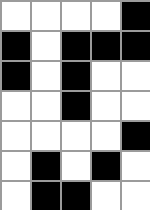[["white", "white", "white", "white", "black"], ["black", "white", "black", "black", "black"], ["black", "white", "black", "white", "white"], ["white", "white", "black", "white", "white"], ["white", "white", "white", "white", "black"], ["white", "black", "white", "black", "white"], ["white", "black", "black", "white", "white"]]